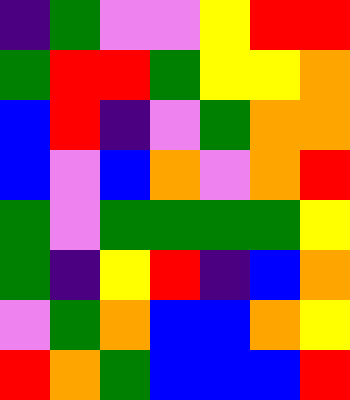[["indigo", "green", "violet", "violet", "yellow", "red", "red"], ["green", "red", "red", "green", "yellow", "yellow", "orange"], ["blue", "red", "indigo", "violet", "green", "orange", "orange"], ["blue", "violet", "blue", "orange", "violet", "orange", "red"], ["green", "violet", "green", "green", "green", "green", "yellow"], ["green", "indigo", "yellow", "red", "indigo", "blue", "orange"], ["violet", "green", "orange", "blue", "blue", "orange", "yellow"], ["red", "orange", "green", "blue", "blue", "blue", "red"]]